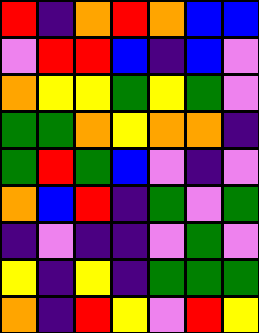[["red", "indigo", "orange", "red", "orange", "blue", "blue"], ["violet", "red", "red", "blue", "indigo", "blue", "violet"], ["orange", "yellow", "yellow", "green", "yellow", "green", "violet"], ["green", "green", "orange", "yellow", "orange", "orange", "indigo"], ["green", "red", "green", "blue", "violet", "indigo", "violet"], ["orange", "blue", "red", "indigo", "green", "violet", "green"], ["indigo", "violet", "indigo", "indigo", "violet", "green", "violet"], ["yellow", "indigo", "yellow", "indigo", "green", "green", "green"], ["orange", "indigo", "red", "yellow", "violet", "red", "yellow"]]